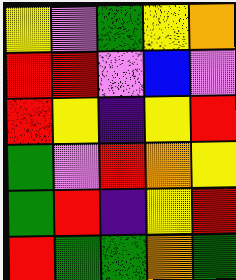[["yellow", "violet", "green", "yellow", "orange"], ["red", "red", "violet", "blue", "violet"], ["red", "yellow", "indigo", "yellow", "red"], ["green", "violet", "red", "orange", "yellow"], ["green", "red", "indigo", "yellow", "red"], ["red", "green", "green", "orange", "green"]]